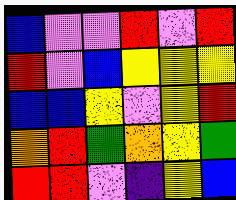[["blue", "violet", "violet", "red", "violet", "red"], ["red", "violet", "blue", "yellow", "yellow", "yellow"], ["blue", "blue", "yellow", "violet", "yellow", "red"], ["orange", "red", "green", "orange", "yellow", "green"], ["red", "red", "violet", "indigo", "yellow", "blue"]]